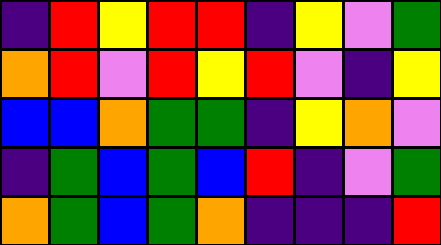[["indigo", "red", "yellow", "red", "red", "indigo", "yellow", "violet", "green"], ["orange", "red", "violet", "red", "yellow", "red", "violet", "indigo", "yellow"], ["blue", "blue", "orange", "green", "green", "indigo", "yellow", "orange", "violet"], ["indigo", "green", "blue", "green", "blue", "red", "indigo", "violet", "green"], ["orange", "green", "blue", "green", "orange", "indigo", "indigo", "indigo", "red"]]